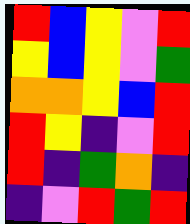[["red", "blue", "yellow", "violet", "red"], ["yellow", "blue", "yellow", "violet", "green"], ["orange", "orange", "yellow", "blue", "red"], ["red", "yellow", "indigo", "violet", "red"], ["red", "indigo", "green", "orange", "indigo"], ["indigo", "violet", "red", "green", "red"]]